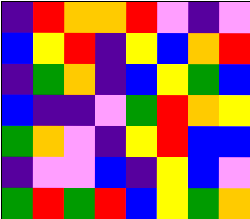[["indigo", "red", "orange", "orange", "red", "violet", "indigo", "violet"], ["blue", "yellow", "red", "indigo", "yellow", "blue", "orange", "red"], ["indigo", "green", "orange", "indigo", "blue", "yellow", "green", "blue"], ["blue", "indigo", "indigo", "violet", "green", "red", "orange", "yellow"], ["green", "orange", "violet", "indigo", "yellow", "red", "blue", "blue"], ["indigo", "violet", "violet", "blue", "indigo", "yellow", "blue", "violet"], ["green", "red", "green", "red", "blue", "yellow", "green", "orange"]]